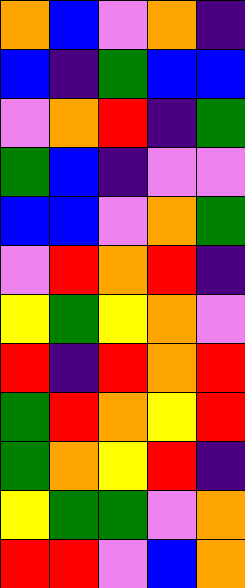[["orange", "blue", "violet", "orange", "indigo"], ["blue", "indigo", "green", "blue", "blue"], ["violet", "orange", "red", "indigo", "green"], ["green", "blue", "indigo", "violet", "violet"], ["blue", "blue", "violet", "orange", "green"], ["violet", "red", "orange", "red", "indigo"], ["yellow", "green", "yellow", "orange", "violet"], ["red", "indigo", "red", "orange", "red"], ["green", "red", "orange", "yellow", "red"], ["green", "orange", "yellow", "red", "indigo"], ["yellow", "green", "green", "violet", "orange"], ["red", "red", "violet", "blue", "orange"]]